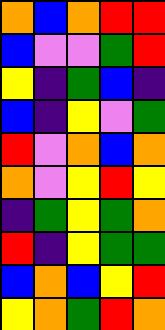[["orange", "blue", "orange", "red", "red"], ["blue", "violet", "violet", "green", "red"], ["yellow", "indigo", "green", "blue", "indigo"], ["blue", "indigo", "yellow", "violet", "green"], ["red", "violet", "orange", "blue", "orange"], ["orange", "violet", "yellow", "red", "yellow"], ["indigo", "green", "yellow", "green", "orange"], ["red", "indigo", "yellow", "green", "green"], ["blue", "orange", "blue", "yellow", "red"], ["yellow", "orange", "green", "red", "orange"]]